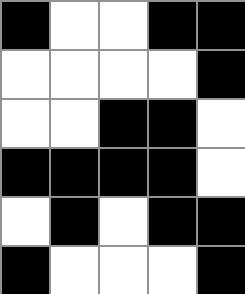[["black", "white", "white", "black", "black"], ["white", "white", "white", "white", "black"], ["white", "white", "black", "black", "white"], ["black", "black", "black", "black", "white"], ["white", "black", "white", "black", "black"], ["black", "white", "white", "white", "black"]]